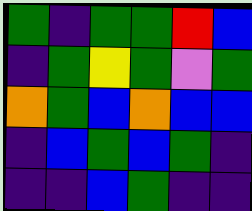[["green", "indigo", "green", "green", "red", "blue"], ["indigo", "green", "yellow", "green", "violet", "green"], ["orange", "green", "blue", "orange", "blue", "blue"], ["indigo", "blue", "green", "blue", "green", "indigo"], ["indigo", "indigo", "blue", "green", "indigo", "indigo"]]